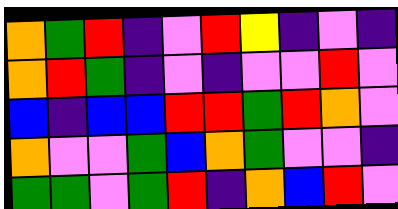[["orange", "green", "red", "indigo", "violet", "red", "yellow", "indigo", "violet", "indigo"], ["orange", "red", "green", "indigo", "violet", "indigo", "violet", "violet", "red", "violet"], ["blue", "indigo", "blue", "blue", "red", "red", "green", "red", "orange", "violet"], ["orange", "violet", "violet", "green", "blue", "orange", "green", "violet", "violet", "indigo"], ["green", "green", "violet", "green", "red", "indigo", "orange", "blue", "red", "violet"]]